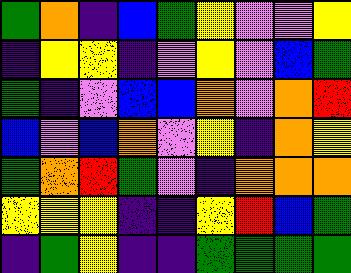[["green", "orange", "indigo", "blue", "green", "yellow", "violet", "violet", "yellow"], ["indigo", "yellow", "yellow", "indigo", "violet", "yellow", "violet", "blue", "green"], ["green", "indigo", "violet", "blue", "blue", "orange", "violet", "orange", "red"], ["blue", "violet", "blue", "orange", "violet", "yellow", "indigo", "orange", "yellow"], ["green", "orange", "red", "green", "violet", "indigo", "orange", "orange", "orange"], ["yellow", "yellow", "yellow", "indigo", "indigo", "yellow", "red", "blue", "green"], ["indigo", "green", "yellow", "indigo", "indigo", "green", "green", "green", "green"]]